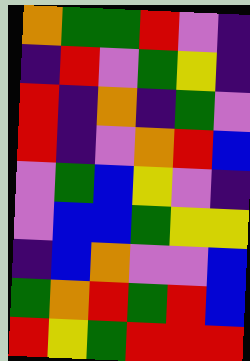[["orange", "green", "green", "red", "violet", "indigo"], ["indigo", "red", "violet", "green", "yellow", "indigo"], ["red", "indigo", "orange", "indigo", "green", "violet"], ["red", "indigo", "violet", "orange", "red", "blue"], ["violet", "green", "blue", "yellow", "violet", "indigo"], ["violet", "blue", "blue", "green", "yellow", "yellow"], ["indigo", "blue", "orange", "violet", "violet", "blue"], ["green", "orange", "red", "green", "red", "blue"], ["red", "yellow", "green", "red", "red", "red"]]